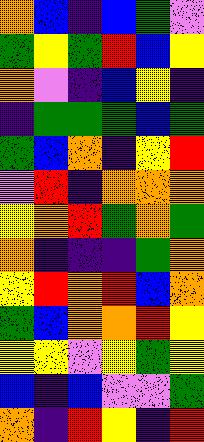[["orange", "blue", "indigo", "blue", "green", "violet"], ["green", "yellow", "green", "red", "blue", "yellow"], ["orange", "violet", "indigo", "blue", "yellow", "indigo"], ["indigo", "green", "green", "green", "blue", "green"], ["green", "blue", "orange", "indigo", "yellow", "red"], ["violet", "red", "indigo", "orange", "orange", "orange"], ["yellow", "orange", "red", "green", "orange", "green"], ["orange", "indigo", "indigo", "indigo", "green", "orange"], ["yellow", "red", "orange", "red", "blue", "orange"], ["green", "blue", "orange", "orange", "red", "yellow"], ["yellow", "yellow", "violet", "yellow", "green", "yellow"], ["blue", "indigo", "blue", "violet", "violet", "green"], ["orange", "indigo", "red", "yellow", "indigo", "red"]]